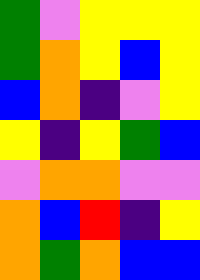[["green", "violet", "yellow", "yellow", "yellow"], ["green", "orange", "yellow", "blue", "yellow"], ["blue", "orange", "indigo", "violet", "yellow"], ["yellow", "indigo", "yellow", "green", "blue"], ["violet", "orange", "orange", "violet", "violet"], ["orange", "blue", "red", "indigo", "yellow"], ["orange", "green", "orange", "blue", "blue"]]